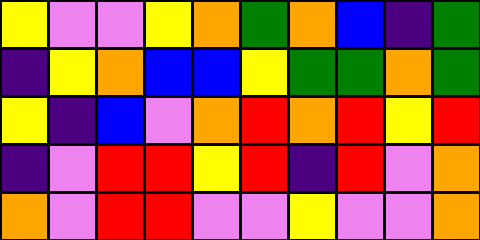[["yellow", "violet", "violet", "yellow", "orange", "green", "orange", "blue", "indigo", "green"], ["indigo", "yellow", "orange", "blue", "blue", "yellow", "green", "green", "orange", "green"], ["yellow", "indigo", "blue", "violet", "orange", "red", "orange", "red", "yellow", "red"], ["indigo", "violet", "red", "red", "yellow", "red", "indigo", "red", "violet", "orange"], ["orange", "violet", "red", "red", "violet", "violet", "yellow", "violet", "violet", "orange"]]